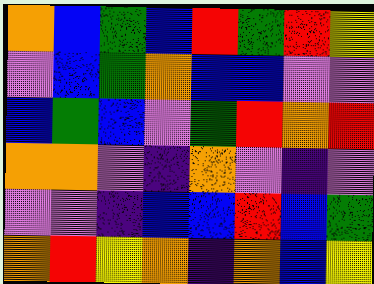[["orange", "blue", "green", "blue", "red", "green", "red", "yellow"], ["violet", "blue", "green", "orange", "blue", "blue", "violet", "violet"], ["blue", "green", "blue", "violet", "green", "red", "orange", "red"], ["orange", "orange", "violet", "indigo", "orange", "violet", "indigo", "violet"], ["violet", "violet", "indigo", "blue", "blue", "red", "blue", "green"], ["orange", "red", "yellow", "orange", "indigo", "orange", "blue", "yellow"]]